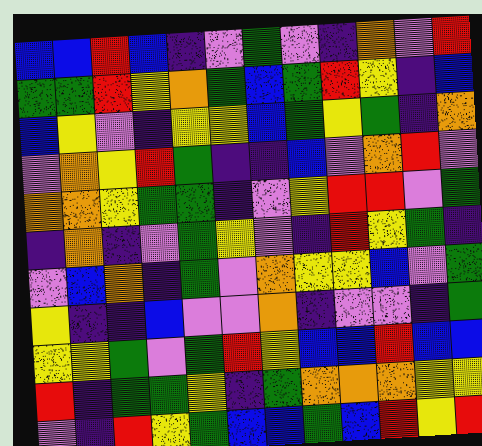[["blue", "blue", "red", "blue", "indigo", "violet", "green", "violet", "indigo", "orange", "violet", "red"], ["green", "green", "red", "yellow", "orange", "green", "blue", "green", "red", "yellow", "indigo", "blue"], ["blue", "yellow", "violet", "indigo", "yellow", "yellow", "blue", "green", "yellow", "green", "indigo", "orange"], ["violet", "orange", "yellow", "red", "green", "indigo", "indigo", "blue", "violet", "orange", "red", "violet"], ["orange", "orange", "yellow", "green", "green", "indigo", "violet", "yellow", "red", "red", "violet", "green"], ["indigo", "orange", "indigo", "violet", "green", "yellow", "violet", "indigo", "red", "yellow", "green", "indigo"], ["violet", "blue", "orange", "indigo", "green", "violet", "orange", "yellow", "yellow", "blue", "violet", "green"], ["yellow", "indigo", "indigo", "blue", "violet", "violet", "orange", "indigo", "violet", "violet", "indigo", "green"], ["yellow", "yellow", "green", "violet", "green", "red", "yellow", "blue", "blue", "red", "blue", "blue"], ["red", "indigo", "green", "green", "yellow", "indigo", "green", "orange", "orange", "orange", "yellow", "yellow"], ["violet", "indigo", "red", "yellow", "green", "blue", "blue", "green", "blue", "red", "yellow", "red"]]